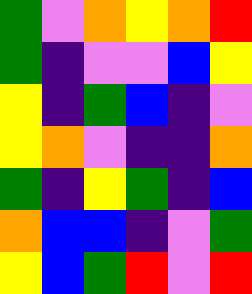[["green", "violet", "orange", "yellow", "orange", "red"], ["green", "indigo", "violet", "violet", "blue", "yellow"], ["yellow", "indigo", "green", "blue", "indigo", "violet"], ["yellow", "orange", "violet", "indigo", "indigo", "orange"], ["green", "indigo", "yellow", "green", "indigo", "blue"], ["orange", "blue", "blue", "indigo", "violet", "green"], ["yellow", "blue", "green", "red", "violet", "red"]]